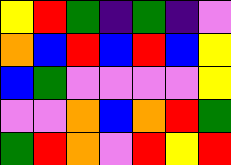[["yellow", "red", "green", "indigo", "green", "indigo", "violet"], ["orange", "blue", "red", "blue", "red", "blue", "yellow"], ["blue", "green", "violet", "violet", "violet", "violet", "yellow"], ["violet", "violet", "orange", "blue", "orange", "red", "green"], ["green", "red", "orange", "violet", "red", "yellow", "red"]]